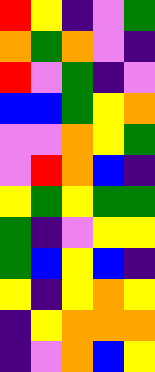[["red", "yellow", "indigo", "violet", "green"], ["orange", "green", "orange", "violet", "indigo"], ["red", "violet", "green", "indigo", "violet"], ["blue", "blue", "green", "yellow", "orange"], ["violet", "violet", "orange", "yellow", "green"], ["violet", "red", "orange", "blue", "indigo"], ["yellow", "green", "yellow", "green", "green"], ["green", "indigo", "violet", "yellow", "yellow"], ["green", "blue", "yellow", "blue", "indigo"], ["yellow", "indigo", "yellow", "orange", "yellow"], ["indigo", "yellow", "orange", "orange", "orange"], ["indigo", "violet", "orange", "blue", "yellow"]]